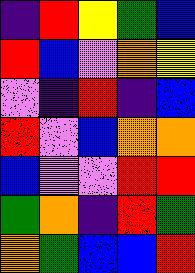[["indigo", "red", "yellow", "green", "blue"], ["red", "blue", "violet", "orange", "yellow"], ["violet", "indigo", "red", "indigo", "blue"], ["red", "violet", "blue", "orange", "orange"], ["blue", "violet", "violet", "red", "red"], ["green", "orange", "indigo", "red", "green"], ["orange", "green", "blue", "blue", "red"]]